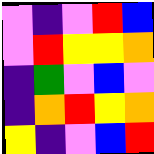[["violet", "indigo", "violet", "red", "blue"], ["violet", "red", "yellow", "yellow", "orange"], ["indigo", "green", "violet", "blue", "violet"], ["indigo", "orange", "red", "yellow", "orange"], ["yellow", "indigo", "violet", "blue", "red"]]